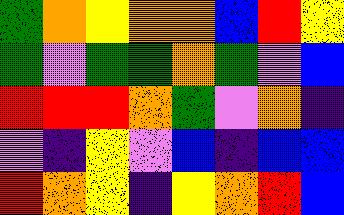[["green", "orange", "yellow", "orange", "orange", "blue", "red", "yellow"], ["green", "violet", "green", "green", "orange", "green", "violet", "blue"], ["red", "red", "red", "orange", "green", "violet", "orange", "indigo"], ["violet", "indigo", "yellow", "violet", "blue", "indigo", "blue", "blue"], ["red", "orange", "yellow", "indigo", "yellow", "orange", "red", "blue"]]